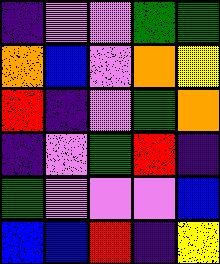[["indigo", "violet", "violet", "green", "green"], ["orange", "blue", "violet", "orange", "yellow"], ["red", "indigo", "violet", "green", "orange"], ["indigo", "violet", "green", "red", "indigo"], ["green", "violet", "violet", "violet", "blue"], ["blue", "blue", "red", "indigo", "yellow"]]